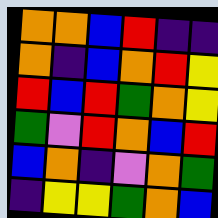[["orange", "orange", "blue", "red", "indigo", "indigo"], ["orange", "indigo", "blue", "orange", "red", "yellow"], ["red", "blue", "red", "green", "orange", "yellow"], ["green", "violet", "red", "orange", "blue", "red"], ["blue", "orange", "indigo", "violet", "orange", "green"], ["indigo", "yellow", "yellow", "green", "orange", "blue"]]